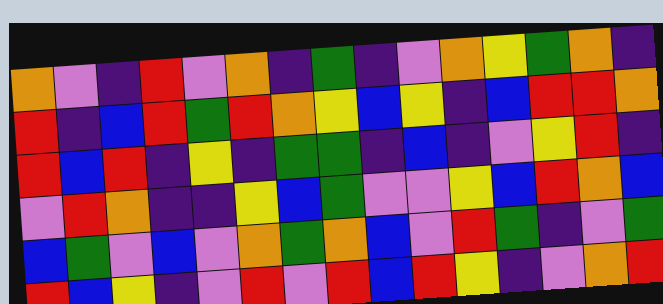[["orange", "violet", "indigo", "red", "violet", "orange", "indigo", "green", "indigo", "violet", "orange", "yellow", "green", "orange", "indigo"], ["red", "indigo", "blue", "red", "green", "red", "orange", "yellow", "blue", "yellow", "indigo", "blue", "red", "red", "orange"], ["red", "blue", "red", "indigo", "yellow", "indigo", "green", "green", "indigo", "blue", "indigo", "violet", "yellow", "red", "indigo"], ["violet", "red", "orange", "indigo", "indigo", "yellow", "blue", "green", "violet", "violet", "yellow", "blue", "red", "orange", "blue"], ["blue", "green", "violet", "blue", "violet", "orange", "green", "orange", "blue", "violet", "red", "green", "indigo", "violet", "green"], ["red", "blue", "yellow", "indigo", "violet", "red", "violet", "red", "blue", "red", "yellow", "indigo", "violet", "orange", "red"]]